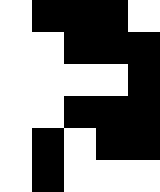[["white", "black", "black", "black", "white"], ["white", "white", "black", "black", "black"], ["white", "white", "white", "white", "black"], ["white", "white", "black", "black", "black"], ["white", "black", "white", "black", "black"], ["white", "black", "white", "white", "white"]]